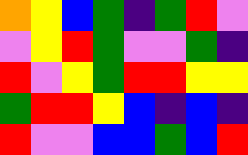[["orange", "yellow", "blue", "green", "indigo", "green", "red", "violet"], ["violet", "yellow", "red", "green", "violet", "violet", "green", "indigo"], ["red", "violet", "yellow", "green", "red", "red", "yellow", "yellow"], ["green", "red", "red", "yellow", "blue", "indigo", "blue", "indigo"], ["red", "violet", "violet", "blue", "blue", "green", "blue", "red"]]